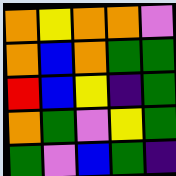[["orange", "yellow", "orange", "orange", "violet"], ["orange", "blue", "orange", "green", "green"], ["red", "blue", "yellow", "indigo", "green"], ["orange", "green", "violet", "yellow", "green"], ["green", "violet", "blue", "green", "indigo"]]